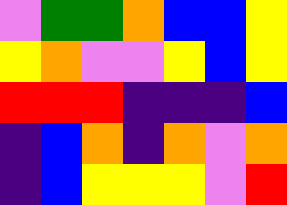[["violet", "green", "green", "orange", "blue", "blue", "yellow"], ["yellow", "orange", "violet", "violet", "yellow", "blue", "yellow"], ["red", "red", "red", "indigo", "indigo", "indigo", "blue"], ["indigo", "blue", "orange", "indigo", "orange", "violet", "orange"], ["indigo", "blue", "yellow", "yellow", "yellow", "violet", "red"]]